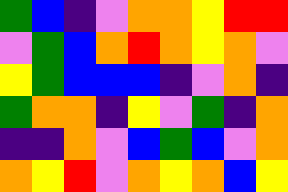[["green", "blue", "indigo", "violet", "orange", "orange", "yellow", "red", "red"], ["violet", "green", "blue", "orange", "red", "orange", "yellow", "orange", "violet"], ["yellow", "green", "blue", "blue", "blue", "indigo", "violet", "orange", "indigo"], ["green", "orange", "orange", "indigo", "yellow", "violet", "green", "indigo", "orange"], ["indigo", "indigo", "orange", "violet", "blue", "green", "blue", "violet", "orange"], ["orange", "yellow", "red", "violet", "orange", "yellow", "orange", "blue", "yellow"]]